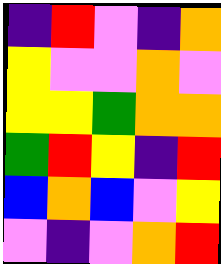[["indigo", "red", "violet", "indigo", "orange"], ["yellow", "violet", "violet", "orange", "violet"], ["yellow", "yellow", "green", "orange", "orange"], ["green", "red", "yellow", "indigo", "red"], ["blue", "orange", "blue", "violet", "yellow"], ["violet", "indigo", "violet", "orange", "red"]]